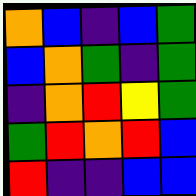[["orange", "blue", "indigo", "blue", "green"], ["blue", "orange", "green", "indigo", "green"], ["indigo", "orange", "red", "yellow", "green"], ["green", "red", "orange", "red", "blue"], ["red", "indigo", "indigo", "blue", "blue"]]